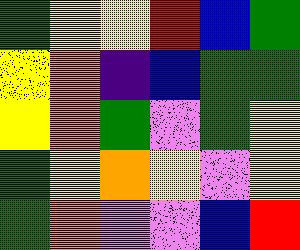[["green", "yellow", "yellow", "red", "blue", "green"], ["yellow", "orange", "indigo", "blue", "green", "green"], ["yellow", "orange", "green", "violet", "green", "yellow"], ["green", "yellow", "orange", "yellow", "violet", "yellow"], ["green", "orange", "violet", "violet", "blue", "red"]]